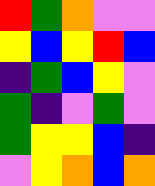[["red", "green", "orange", "violet", "violet"], ["yellow", "blue", "yellow", "red", "blue"], ["indigo", "green", "blue", "yellow", "violet"], ["green", "indigo", "violet", "green", "violet"], ["green", "yellow", "yellow", "blue", "indigo"], ["violet", "yellow", "orange", "blue", "orange"]]